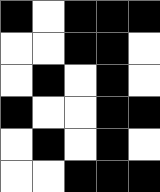[["black", "white", "black", "black", "black"], ["white", "white", "black", "black", "white"], ["white", "black", "white", "black", "white"], ["black", "white", "white", "black", "black"], ["white", "black", "white", "black", "white"], ["white", "white", "black", "black", "black"]]